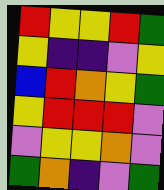[["red", "yellow", "yellow", "red", "green"], ["yellow", "indigo", "indigo", "violet", "yellow"], ["blue", "red", "orange", "yellow", "green"], ["yellow", "red", "red", "red", "violet"], ["violet", "yellow", "yellow", "orange", "violet"], ["green", "orange", "indigo", "violet", "green"]]